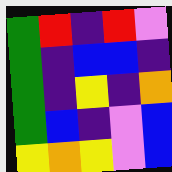[["green", "red", "indigo", "red", "violet"], ["green", "indigo", "blue", "blue", "indigo"], ["green", "indigo", "yellow", "indigo", "orange"], ["green", "blue", "indigo", "violet", "blue"], ["yellow", "orange", "yellow", "violet", "blue"]]